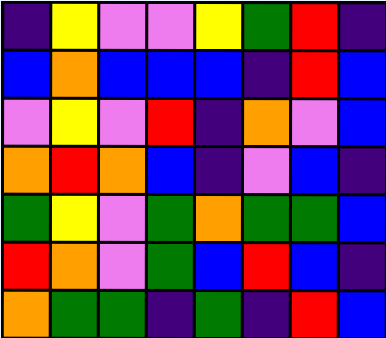[["indigo", "yellow", "violet", "violet", "yellow", "green", "red", "indigo"], ["blue", "orange", "blue", "blue", "blue", "indigo", "red", "blue"], ["violet", "yellow", "violet", "red", "indigo", "orange", "violet", "blue"], ["orange", "red", "orange", "blue", "indigo", "violet", "blue", "indigo"], ["green", "yellow", "violet", "green", "orange", "green", "green", "blue"], ["red", "orange", "violet", "green", "blue", "red", "blue", "indigo"], ["orange", "green", "green", "indigo", "green", "indigo", "red", "blue"]]